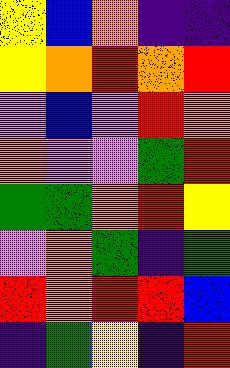[["yellow", "blue", "orange", "indigo", "indigo"], ["yellow", "orange", "red", "orange", "red"], ["violet", "blue", "violet", "red", "orange"], ["orange", "violet", "violet", "green", "red"], ["green", "green", "orange", "red", "yellow"], ["violet", "orange", "green", "indigo", "green"], ["red", "orange", "red", "red", "blue"], ["indigo", "green", "yellow", "indigo", "red"]]